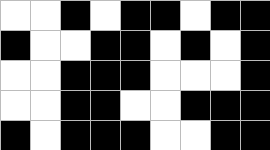[["white", "white", "black", "white", "black", "black", "white", "black", "black"], ["black", "white", "white", "black", "black", "white", "black", "white", "black"], ["white", "white", "black", "black", "black", "white", "white", "white", "black"], ["white", "white", "black", "black", "white", "white", "black", "black", "black"], ["black", "white", "black", "black", "black", "white", "white", "black", "black"]]